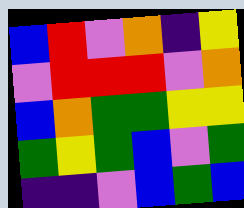[["blue", "red", "violet", "orange", "indigo", "yellow"], ["violet", "red", "red", "red", "violet", "orange"], ["blue", "orange", "green", "green", "yellow", "yellow"], ["green", "yellow", "green", "blue", "violet", "green"], ["indigo", "indigo", "violet", "blue", "green", "blue"]]